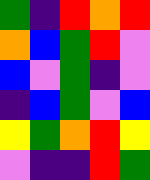[["green", "indigo", "red", "orange", "red"], ["orange", "blue", "green", "red", "violet"], ["blue", "violet", "green", "indigo", "violet"], ["indigo", "blue", "green", "violet", "blue"], ["yellow", "green", "orange", "red", "yellow"], ["violet", "indigo", "indigo", "red", "green"]]